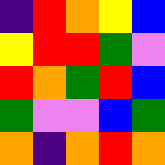[["indigo", "red", "orange", "yellow", "blue"], ["yellow", "red", "red", "green", "violet"], ["red", "orange", "green", "red", "blue"], ["green", "violet", "violet", "blue", "green"], ["orange", "indigo", "orange", "red", "orange"]]